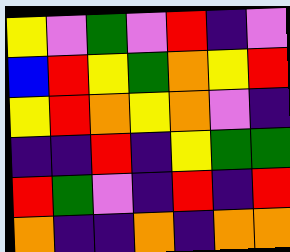[["yellow", "violet", "green", "violet", "red", "indigo", "violet"], ["blue", "red", "yellow", "green", "orange", "yellow", "red"], ["yellow", "red", "orange", "yellow", "orange", "violet", "indigo"], ["indigo", "indigo", "red", "indigo", "yellow", "green", "green"], ["red", "green", "violet", "indigo", "red", "indigo", "red"], ["orange", "indigo", "indigo", "orange", "indigo", "orange", "orange"]]